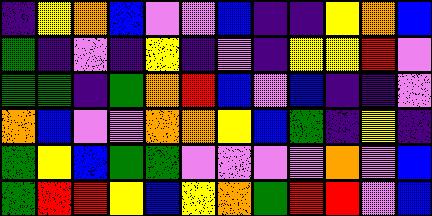[["indigo", "yellow", "orange", "blue", "violet", "violet", "blue", "indigo", "indigo", "yellow", "orange", "blue"], ["green", "indigo", "violet", "indigo", "yellow", "indigo", "violet", "indigo", "yellow", "yellow", "red", "violet"], ["green", "green", "indigo", "green", "orange", "red", "blue", "violet", "blue", "indigo", "indigo", "violet"], ["orange", "blue", "violet", "violet", "orange", "orange", "yellow", "blue", "green", "indigo", "yellow", "indigo"], ["green", "yellow", "blue", "green", "green", "violet", "violet", "violet", "violet", "orange", "violet", "blue"], ["green", "red", "red", "yellow", "blue", "yellow", "orange", "green", "red", "red", "violet", "blue"]]